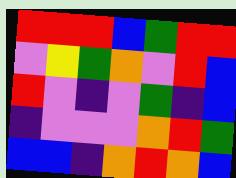[["red", "red", "red", "blue", "green", "red", "red"], ["violet", "yellow", "green", "orange", "violet", "red", "blue"], ["red", "violet", "indigo", "violet", "green", "indigo", "blue"], ["indigo", "violet", "violet", "violet", "orange", "red", "green"], ["blue", "blue", "indigo", "orange", "red", "orange", "blue"]]